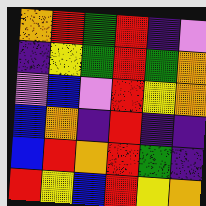[["orange", "red", "green", "red", "indigo", "violet"], ["indigo", "yellow", "green", "red", "green", "orange"], ["violet", "blue", "violet", "red", "yellow", "orange"], ["blue", "orange", "indigo", "red", "indigo", "indigo"], ["blue", "red", "orange", "red", "green", "indigo"], ["red", "yellow", "blue", "red", "yellow", "orange"]]